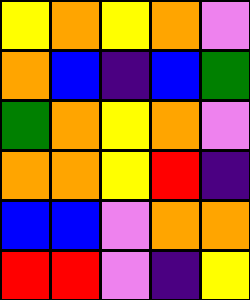[["yellow", "orange", "yellow", "orange", "violet"], ["orange", "blue", "indigo", "blue", "green"], ["green", "orange", "yellow", "orange", "violet"], ["orange", "orange", "yellow", "red", "indigo"], ["blue", "blue", "violet", "orange", "orange"], ["red", "red", "violet", "indigo", "yellow"]]